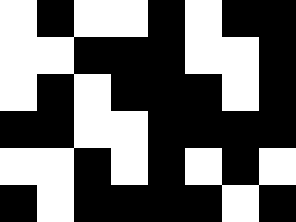[["white", "black", "white", "white", "black", "white", "black", "black"], ["white", "white", "black", "black", "black", "white", "white", "black"], ["white", "black", "white", "black", "black", "black", "white", "black"], ["black", "black", "white", "white", "black", "black", "black", "black"], ["white", "white", "black", "white", "black", "white", "black", "white"], ["black", "white", "black", "black", "black", "black", "white", "black"]]